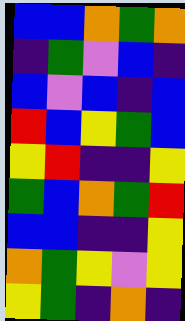[["blue", "blue", "orange", "green", "orange"], ["indigo", "green", "violet", "blue", "indigo"], ["blue", "violet", "blue", "indigo", "blue"], ["red", "blue", "yellow", "green", "blue"], ["yellow", "red", "indigo", "indigo", "yellow"], ["green", "blue", "orange", "green", "red"], ["blue", "blue", "indigo", "indigo", "yellow"], ["orange", "green", "yellow", "violet", "yellow"], ["yellow", "green", "indigo", "orange", "indigo"]]